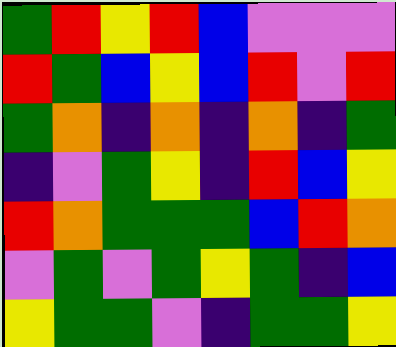[["green", "red", "yellow", "red", "blue", "violet", "violet", "violet"], ["red", "green", "blue", "yellow", "blue", "red", "violet", "red"], ["green", "orange", "indigo", "orange", "indigo", "orange", "indigo", "green"], ["indigo", "violet", "green", "yellow", "indigo", "red", "blue", "yellow"], ["red", "orange", "green", "green", "green", "blue", "red", "orange"], ["violet", "green", "violet", "green", "yellow", "green", "indigo", "blue"], ["yellow", "green", "green", "violet", "indigo", "green", "green", "yellow"]]